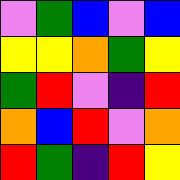[["violet", "green", "blue", "violet", "blue"], ["yellow", "yellow", "orange", "green", "yellow"], ["green", "red", "violet", "indigo", "red"], ["orange", "blue", "red", "violet", "orange"], ["red", "green", "indigo", "red", "yellow"]]